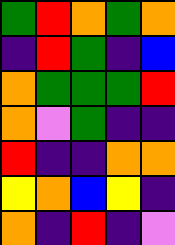[["green", "red", "orange", "green", "orange"], ["indigo", "red", "green", "indigo", "blue"], ["orange", "green", "green", "green", "red"], ["orange", "violet", "green", "indigo", "indigo"], ["red", "indigo", "indigo", "orange", "orange"], ["yellow", "orange", "blue", "yellow", "indigo"], ["orange", "indigo", "red", "indigo", "violet"]]